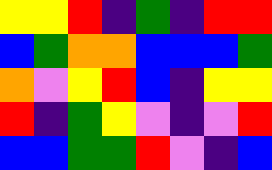[["yellow", "yellow", "red", "indigo", "green", "indigo", "red", "red"], ["blue", "green", "orange", "orange", "blue", "blue", "blue", "green"], ["orange", "violet", "yellow", "red", "blue", "indigo", "yellow", "yellow"], ["red", "indigo", "green", "yellow", "violet", "indigo", "violet", "red"], ["blue", "blue", "green", "green", "red", "violet", "indigo", "blue"]]